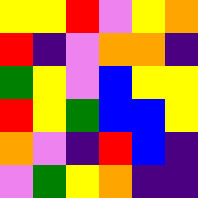[["yellow", "yellow", "red", "violet", "yellow", "orange"], ["red", "indigo", "violet", "orange", "orange", "indigo"], ["green", "yellow", "violet", "blue", "yellow", "yellow"], ["red", "yellow", "green", "blue", "blue", "yellow"], ["orange", "violet", "indigo", "red", "blue", "indigo"], ["violet", "green", "yellow", "orange", "indigo", "indigo"]]